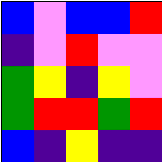[["blue", "violet", "blue", "blue", "red"], ["indigo", "violet", "red", "violet", "violet"], ["green", "yellow", "indigo", "yellow", "violet"], ["green", "red", "red", "green", "red"], ["blue", "indigo", "yellow", "indigo", "indigo"]]